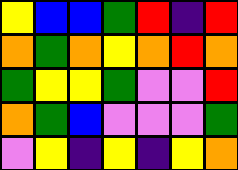[["yellow", "blue", "blue", "green", "red", "indigo", "red"], ["orange", "green", "orange", "yellow", "orange", "red", "orange"], ["green", "yellow", "yellow", "green", "violet", "violet", "red"], ["orange", "green", "blue", "violet", "violet", "violet", "green"], ["violet", "yellow", "indigo", "yellow", "indigo", "yellow", "orange"]]